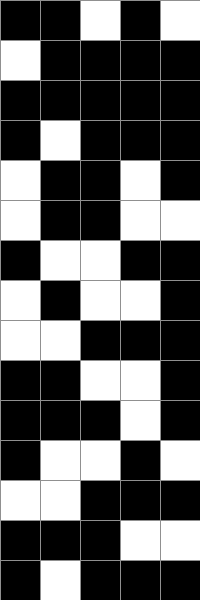[["black", "black", "white", "black", "white"], ["white", "black", "black", "black", "black"], ["black", "black", "black", "black", "black"], ["black", "white", "black", "black", "black"], ["white", "black", "black", "white", "black"], ["white", "black", "black", "white", "white"], ["black", "white", "white", "black", "black"], ["white", "black", "white", "white", "black"], ["white", "white", "black", "black", "black"], ["black", "black", "white", "white", "black"], ["black", "black", "black", "white", "black"], ["black", "white", "white", "black", "white"], ["white", "white", "black", "black", "black"], ["black", "black", "black", "white", "white"], ["black", "white", "black", "black", "black"]]